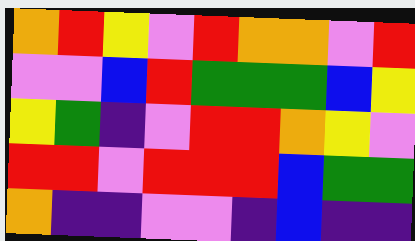[["orange", "red", "yellow", "violet", "red", "orange", "orange", "violet", "red"], ["violet", "violet", "blue", "red", "green", "green", "green", "blue", "yellow"], ["yellow", "green", "indigo", "violet", "red", "red", "orange", "yellow", "violet"], ["red", "red", "violet", "red", "red", "red", "blue", "green", "green"], ["orange", "indigo", "indigo", "violet", "violet", "indigo", "blue", "indigo", "indigo"]]